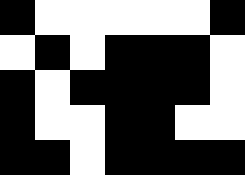[["black", "white", "white", "white", "white", "white", "black"], ["white", "black", "white", "black", "black", "black", "white"], ["black", "white", "black", "black", "black", "black", "white"], ["black", "white", "white", "black", "black", "white", "white"], ["black", "black", "white", "black", "black", "black", "black"]]